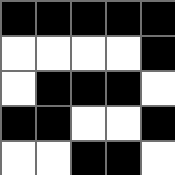[["black", "black", "black", "black", "black"], ["white", "white", "white", "white", "black"], ["white", "black", "black", "black", "white"], ["black", "black", "white", "white", "black"], ["white", "white", "black", "black", "white"]]